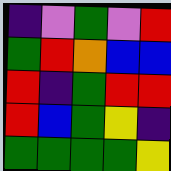[["indigo", "violet", "green", "violet", "red"], ["green", "red", "orange", "blue", "blue"], ["red", "indigo", "green", "red", "red"], ["red", "blue", "green", "yellow", "indigo"], ["green", "green", "green", "green", "yellow"]]